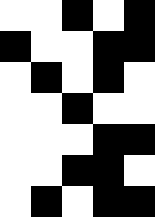[["white", "white", "black", "white", "black"], ["black", "white", "white", "black", "black"], ["white", "black", "white", "black", "white"], ["white", "white", "black", "white", "white"], ["white", "white", "white", "black", "black"], ["white", "white", "black", "black", "white"], ["white", "black", "white", "black", "black"]]